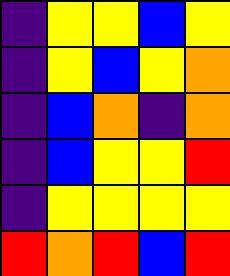[["indigo", "yellow", "yellow", "blue", "yellow"], ["indigo", "yellow", "blue", "yellow", "orange"], ["indigo", "blue", "orange", "indigo", "orange"], ["indigo", "blue", "yellow", "yellow", "red"], ["indigo", "yellow", "yellow", "yellow", "yellow"], ["red", "orange", "red", "blue", "red"]]